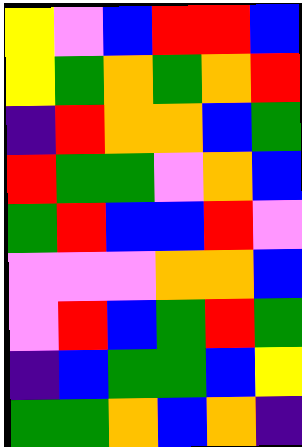[["yellow", "violet", "blue", "red", "red", "blue"], ["yellow", "green", "orange", "green", "orange", "red"], ["indigo", "red", "orange", "orange", "blue", "green"], ["red", "green", "green", "violet", "orange", "blue"], ["green", "red", "blue", "blue", "red", "violet"], ["violet", "violet", "violet", "orange", "orange", "blue"], ["violet", "red", "blue", "green", "red", "green"], ["indigo", "blue", "green", "green", "blue", "yellow"], ["green", "green", "orange", "blue", "orange", "indigo"]]